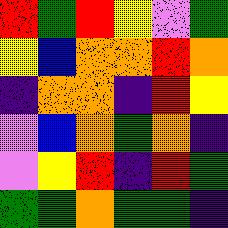[["red", "green", "red", "yellow", "violet", "green"], ["yellow", "blue", "orange", "orange", "red", "orange"], ["indigo", "orange", "orange", "indigo", "red", "yellow"], ["violet", "blue", "orange", "green", "orange", "indigo"], ["violet", "yellow", "red", "indigo", "red", "green"], ["green", "green", "orange", "green", "green", "indigo"]]